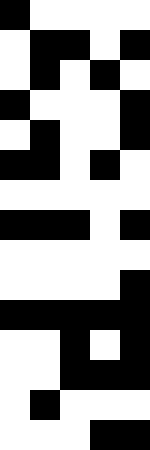[["black", "white", "white", "white", "white"], ["white", "black", "black", "white", "black"], ["white", "black", "white", "black", "white"], ["black", "white", "white", "white", "black"], ["white", "black", "white", "white", "black"], ["black", "black", "white", "black", "white"], ["white", "white", "white", "white", "white"], ["black", "black", "black", "white", "black"], ["white", "white", "white", "white", "white"], ["white", "white", "white", "white", "black"], ["black", "black", "black", "black", "black"], ["white", "white", "black", "white", "black"], ["white", "white", "black", "black", "black"], ["white", "black", "white", "white", "white"], ["white", "white", "white", "black", "black"]]